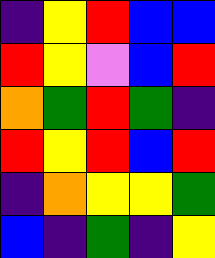[["indigo", "yellow", "red", "blue", "blue"], ["red", "yellow", "violet", "blue", "red"], ["orange", "green", "red", "green", "indigo"], ["red", "yellow", "red", "blue", "red"], ["indigo", "orange", "yellow", "yellow", "green"], ["blue", "indigo", "green", "indigo", "yellow"]]